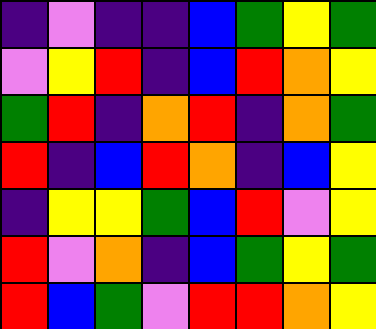[["indigo", "violet", "indigo", "indigo", "blue", "green", "yellow", "green"], ["violet", "yellow", "red", "indigo", "blue", "red", "orange", "yellow"], ["green", "red", "indigo", "orange", "red", "indigo", "orange", "green"], ["red", "indigo", "blue", "red", "orange", "indigo", "blue", "yellow"], ["indigo", "yellow", "yellow", "green", "blue", "red", "violet", "yellow"], ["red", "violet", "orange", "indigo", "blue", "green", "yellow", "green"], ["red", "blue", "green", "violet", "red", "red", "orange", "yellow"]]